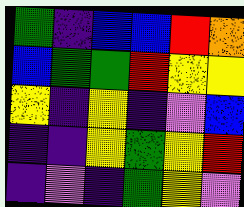[["green", "indigo", "blue", "blue", "red", "orange"], ["blue", "green", "green", "red", "yellow", "yellow"], ["yellow", "indigo", "yellow", "indigo", "violet", "blue"], ["indigo", "indigo", "yellow", "green", "yellow", "red"], ["indigo", "violet", "indigo", "green", "yellow", "violet"]]